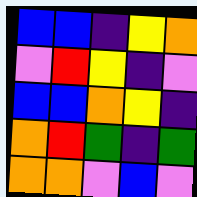[["blue", "blue", "indigo", "yellow", "orange"], ["violet", "red", "yellow", "indigo", "violet"], ["blue", "blue", "orange", "yellow", "indigo"], ["orange", "red", "green", "indigo", "green"], ["orange", "orange", "violet", "blue", "violet"]]